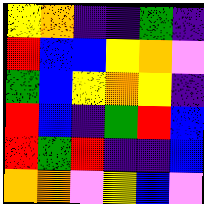[["yellow", "orange", "indigo", "indigo", "green", "indigo"], ["red", "blue", "blue", "yellow", "orange", "violet"], ["green", "blue", "yellow", "orange", "yellow", "indigo"], ["red", "blue", "indigo", "green", "red", "blue"], ["red", "green", "red", "indigo", "indigo", "blue"], ["orange", "orange", "violet", "yellow", "blue", "violet"]]